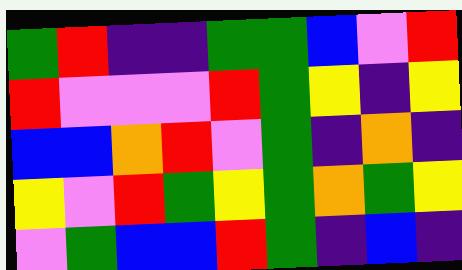[["green", "red", "indigo", "indigo", "green", "green", "blue", "violet", "red"], ["red", "violet", "violet", "violet", "red", "green", "yellow", "indigo", "yellow"], ["blue", "blue", "orange", "red", "violet", "green", "indigo", "orange", "indigo"], ["yellow", "violet", "red", "green", "yellow", "green", "orange", "green", "yellow"], ["violet", "green", "blue", "blue", "red", "green", "indigo", "blue", "indigo"]]